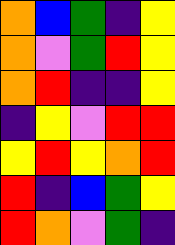[["orange", "blue", "green", "indigo", "yellow"], ["orange", "violet", "green", "red", "yellow"], ["orange", "red", "indigo", "indigo", "yellow"], ["indigo", "yellow", "violet", "red", "red"], ["yellow", "red", "yellow", "orange", "red"], ["red", "indigo", "blue", "green", "yellow"], ["red", "orange", "violet", "green", "indigo"]]